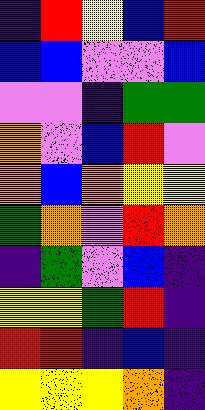[["indigo", "red", "yellow", "blue", "red"], ["blue", "blue", "violet", "violet", "blue"], ["violet", "violet", "indigo", "green", "green"], ["orange", "violet", "blue", "red", "violet"], ["orange", "blue", "orange", "yellow", "yellow"], ["green", "orange", "violet", "red", "orange"], ["indigo", "green", "violet", "blue", "indigo"], ["yellow", "yellow", "green", "red", "indigo"], ["red", "red", "indigo", "blue", "indigo"], ["yellow", "yellow", "yellow", "orange", "indigo"]]